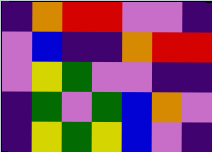[["indigo", "orange", "red", "red", "violet", "violet", "indigo"], ["violet", "blue", "indigo", "indigo", "orange", "red", "red"], ["violet", "yellow", "green", "violet", "violet", "indigo", "indigo"], ["indigo", "green", "violet", "green", "blue", "orange", "violet"], ["indigo", "yellow", "green", "yellow", "blue", "violet", "indigo"]]